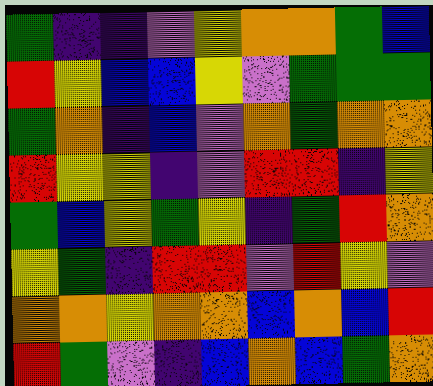[["green", "indigo", "indigo", "violet", "yellow", "orange", "orange", "green", "blue"], ["red", "yellow", "blue", "blue", "yellow", "violet", "green", "green", "green"], ["green", "orange", "indigo", "blue", "violet", "orange", "green", "orange", "orange"], ["red", "yellow", "yellow", "indigo", "violet", "red", "red", "indigo", "yellow"], ["green", "blue", "yellow", "green", "yellow", "indigo", "green", "red", "orange"], ["yellow", "green", "indigo", "red", "red", "violet", "red", "yellow", "violet"], ["orange", "orange", "yellow", "orange", "orange", "blue", "orange", "blue", "red"], ["red", "green", "violet", "indigo", "blue", "orange", "blue", "green", "orange"]]